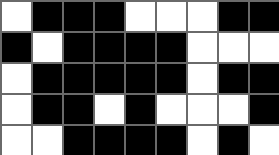[["white", "black", "black", "black", "white", "white", "white", "black", "black"], ["black", "white", "black", "black", "black", "black", "white", "white", "white"], ["white", "black", "black", "black", "black", "black", "white", "black", "black"], ["white", "black", "black", "white", "black", "white", "white", "white", "black"], ["white", "white", "black", "black", "black", "black", "white", "black", "white"]]